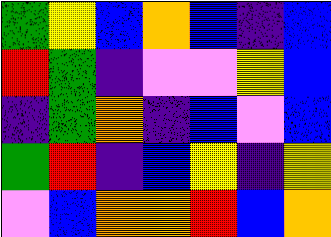[["green", "yellow", "blue", "orange", "blue", "indigo", "blue"], ["red", "green", "indigo", "violet", "violet", "yellow", "blue"], ["indigo", "green", "orange", "indigo", "blue", "violet", "blue"], ["green", "red", "indigo", "blue", "yellow", "indigo", "yellow"], ["violet", "blue", "orange", "orange", "red", "blue", "orange"]]